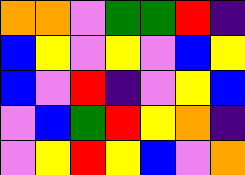[["orange", "orange", "violet", "green", "green", "red", "indigo"], ["blue", "yellow", "violet", "yellow", "violet", "blue", "yellow"], ["blue", "violet", "red", "indigo", "violet", "yellow", "blue"], ["violet", "blue", "green", "red", "yellow", "orange", "indigo"], ["violet", "yellow", "red", "yellow", "blue", "violet", "orange"]]